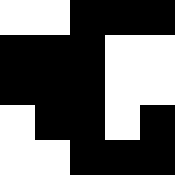[["white", "white", "black", "black", "black"], ["black", "black", "black", "white", "white"], ["black", "black", "black", "white", "white"], ["white", "black", "black", "white", "black"], ["white", "white", "black", "black", "black"]]